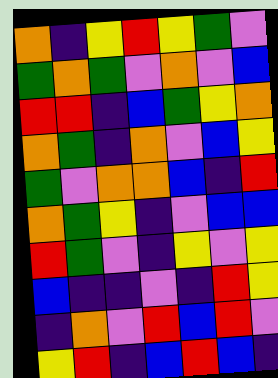[["orange", "indigo", "yellow", "red", "yellow", "green", "violet"], ["green", "orange", "green", "violet", "orange", "violet", "blue"], ["red", "red", "indigo", "blue", "green", "yellow", "orange"], ["orange", "green", "indigo", "orange", "violet", "blue", "yellow"], ["green", "violet", "orange", "orange", "blue", "indigo", "red"], ["orange", "green", "yellow", "indigo", "violet", "blue", "blue"], ["red", "green", "violet", "indigo", "yellow", "violet", "yellow"], ["blue", "indigo", "indigo", "violet", "indigo", "red", "yellow"], ["indigo", "orange", "violet", "red", "blue", "red", "violet"], ["yellow", "red", "indigo", "blue", "red", "blue", "indigo"]]